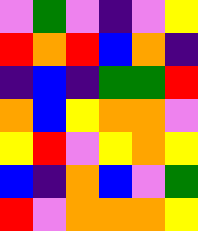[["violet", "green", "violet", "indigo", "violet", "yellow"], ["red", "orange", "red", "blue", "orange", "indigo"], ["indigo", "blue", "indigo", "green", "green", "red"], ["orange", "blue", "yellow", "orange", "orange", "violet"], ["yellow", "red", "violet", "yellow", "orange", "yellow"], ["blue", "indigo", "orange", "blue", "violet", "green"], ["red", "violet", "orange", "orange", "orange", "yellow"]]